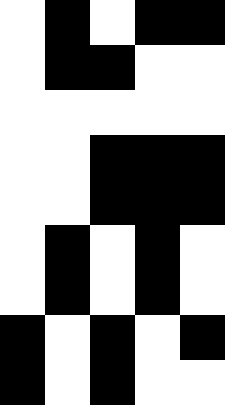[["white", "black", "white", "black", "black"], ["white", "black", "black", "white", "white"], ["white", "white", "white", "white", "white"], ["white", "white", "black", "black", "black"], ["white", "white", "black", "black", "black"], ["white", "black", "white", "black", "white"], ["white", "black", "white", "black", "white"], ["black", "white", "black", "white", "black"], ["black", "white", "black", "white", "white"]]